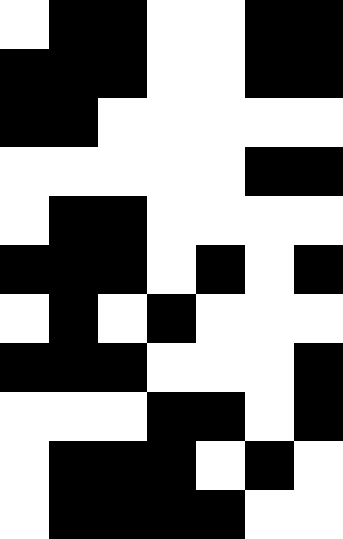[["white", "black", "black", "white", "white", "black", "black"], ["black", "black", "black", "white", "white", "black", "black"], ["black", "black", "white", "white", "white", "white", "white"], ["white", "white", "white", "white", "white", "black", "black"], ["white", "black", "black", "white", "white", "white", "white"], ["black", "black", "black", "white", "black", "white", "black"], ["white", "black", "white", "black", "white", "white", "white"], ["black", "black", "black", "white", "white", "white", "black"], ["white", "white", "white", "black", "black", "white", "black"], ["white", "black", "black", "black", "white", "black", "white"], ["white", "black", "black", "black", "black", "white", "white"]]